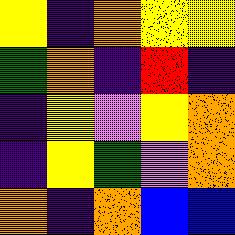[["yellow", "indigo", "orange", "yellow", "yellow"], ["green", "orange", "indigo", "red", "indigo"], ["indigo", "yellow", "violet", "yellow", "orange"], ["indigo", "yellow", "green", "violet", "orange"], ["orange", "indigo", "orange", "blue", "blue"]]